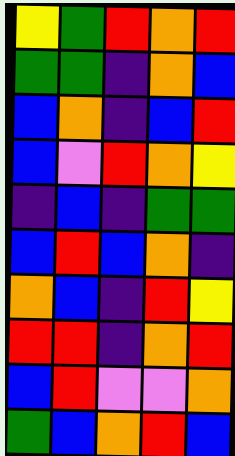[["yellow", "green", "red", "orange", "red"], ["green", "green", "indigo", "orange", "blue"], ["blue", "orange", "indigo", "blue", "red"], ["blue", "violet", "red", "orange", "yellow"], ["indigo", "blue", "indigo", "green", "green"], ["blue", "red", "blue", "orange", "indigo"], ["orange", "blue", "indigo", "red", "yellow"], ["red", "red", "indigo", "orange", "red"], ["blue", "red", "violet", "violet", "orange"], ["green", "blue", "orange", "red", "blue"]]